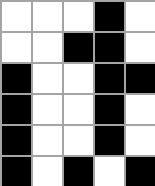[["white", "white", "white", "black", "white"], ["white", "white", "black", "black", "white"], ["black", "white", "white", "black", "black"], ["black", "white", "white", "black", "white"], ["black", "white", "white", "black", "white"], ["black", "white", "black", "white", "black"]]